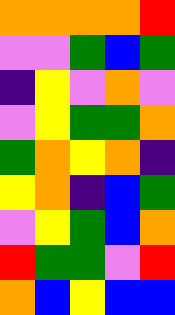[["orange", "orange", "orange", "orange", "red"], ["violet", "violet", "green", "blue", "green"], ["indigo", "yellow", "violet", "orange", "violet"], ["violet", "yellow", "green", "green", "orange"], ["green", "orange", "yellow", "orange", "indigo"], ["yellow", "orange", "indigo", "blue", "green"], ["violet", "yellow", "green", "blue", "orange"], ["red", "green", "green", "violet", "red"], ["orange", "blue", "yellow", "blue", "blue"]]